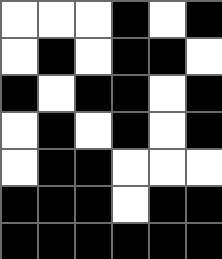[["white", "white", "white", "black", "white", "black"], ["white", "black", "white", "black", "black", "white"], ["black", "white", "black", "black", "white", "black"], ["white", "black", "white", "black", "white", "black"], ["white", "black", "black", "white", "white", "white"], ["black", "black", "black", "white", "black", "black"], ["black", "black", "black", "black", "black", "black"]]